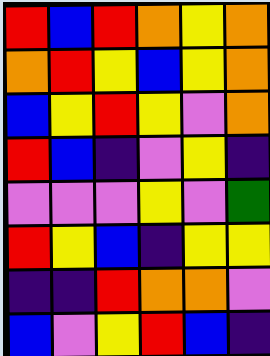[["red", "blue", "red", "orange", "yellow", "orange"], ["orange", "red", "yellow", "blue", "yellow", "orange"], ["blue", "yellow", "red", "yellow", "violet", "orange"], ["red", "blue", "indigo", "violet", "yellow", "indigo"], ["violet", "violet", "violet", "yellow", "violet", "green"], ["red", "yellow", "blue", "indigo", "yellow", "yellow"], ["indigo", "indigo", "red", "orange", "orange", "violet"], ["blue", "violet", "yellow", "red", "blue", "indigo"]]